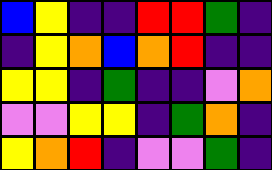[["blue", "yellow", "indigo", "indigo", "red", "red", "green", "indigo"], ["indigo", "yellow", "orange", "blue", "orange", "red", "indigo", "indigo"], ["yellow", "yellow", "indigo", "green", "indigo", "indigo", "violet", "orange"], ["violet", "violet", "yellow", "yellow", "indigo", "green", "orange", "indigo"], ["yellow", "orange", "red", "indigo", "violet", "violet", "green", "indigo"]]